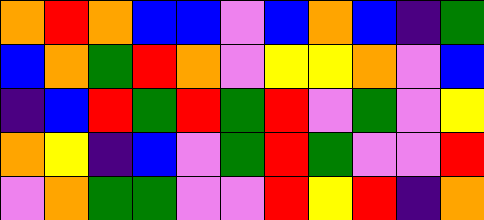[["orange", "red", "orange", "blue", "blue", "violet", "blue", "orange", "blue", "indigo", "green"], ["blue", "orange", "green", "red", "orange", "violet", "yellow", "yellow", "orange", "violet", "blue"], ["indigo", "blue", "red", "green", "red", "green", "red", "violet", "green", "violet", "yellow"], ["orange", "yellow", "indigo", "blue", "violet", "green", "red", "green", "violet", "violet", "red"], ["violet", "orange", "green", "green", "violet", "violet", "red", "yellow", "red", "indigo", "orange"]]